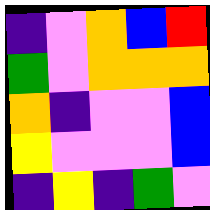[["indigo", "violet", "orange", "blue", "red"], ["green", "violet", "orange", "orange", "orange"], ["orange", "indigo", "violet", "violet", "blue"], ["yellow", "violet", "violet", "violet", "blue"], ["indigo", "yellow", "indigo", "green", "violet"]]